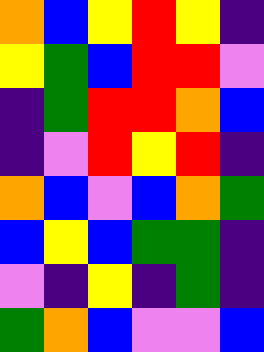[["orange", "blue", "yellow", "red", "yellow", "indigo"], ["yellow", "green", "blue", "red", "red", "violet"], ["indigo", "green", "red", "red", "orange", "blue"], ["indigo", "violet", "red", "yellow", "red", "indigo"], ["orange", "blue", "violet", "blue", "orange", "green"], ["blue", "yellow", "blue", "green", "green", "indigo"], ["violet", "indigo", "yellow", "indigo", "green", "indigo"], ["green", "orange", "blue", "violet", "violet", "blue"]]